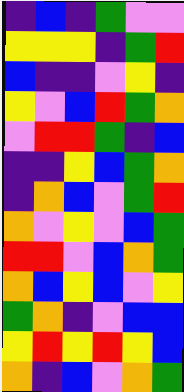[["indigo", "blue", "indigo", "green", "violet", "violet"], ["yellow", "yellow", "yellow", "indigo", "green", "red"], ["blue", "indigo", "indigo", "violet", "yellow", "indigo"], ["yellow", "violet", "blue", "red", "green", "orange"], ["violet", "red", "red", "green", "indigo", "blue"], ["indigo", "indigo", "yellow", "blue", "green", "orange"], ["indigo", "orange", "blue", "violet", "green", "red"], ["orange", "violet", "yellow", "violet", "blue", "green"], ["red", "red", "violet", "blue", "orange", "green"], ["orange", "blue", "yellow", "blue", "violet", "yellow"], ["green", "orange", "indigo", "violet", "blue", "blue"], ["yellow", "red", "yellow", "red", "yellow", "blue"], ["orange", "indigo", "blue", "violet", "orange", "green"]]